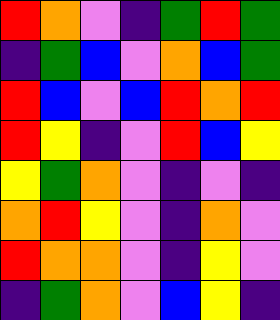[["red", "orange", "violet", "indigo", "green", "red", "green"], ["indigo", "green", "blue", "violet", "orange", "blue", "green"], ["red", "blue", "violet", "blue", "red", "orange", "red"], ["red", "yellow", "indigo", "violet", "red", "blue", "yellow"], ["yellow", "green", "orange", "violet", "indigo", "violet", "indigo"], ["orange", "red", "yellow", "violet", "indigo", "orange", "violet"], ["red", "orange", "orange", "violet", "indigo", "yellow", "violet"], ["indigo", "green", "orange", "violet", "blue", "yellow", "indigo"]]